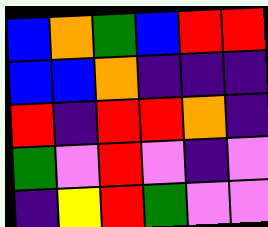[["blue", "orange", "green", "blue", "red", "red"], ["blue", "blue", "orange", "indigo", "indigo", "indigo"], ["red", "indigo", "red", "red", "orange", "indigo"], ["green", "violet", "red", "violet", "indigo", "violet"], ["indigo", "yellow", "red", "green", "violet", "violet"]]